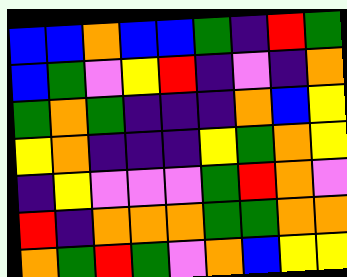[["blue", "blue", "orange", "blue", "blue", "green", "indigo", "red", "green"], ["blue", "green", "violet", "yellow", "red", "indigo", "violet", "indigo", "orange"], ["green", "orange", "green", "indigo", "indigo", "indigo", "orange", "blue", "yellow"], ["yellow", "orange", "indigo", "indigo", "indigo", "yellow", "green", "orange", "yellow"], ["indigo", "yellow", "violet", "violet", "violet", "green", "red", "orange", "violet"], ["red", "indigo", "orange", "orange", "orange", "green", "green", "orange", "orange"], ["orange", "green", "red", "green", "violet", "orange", "blue", "yellow", "yellow"]]